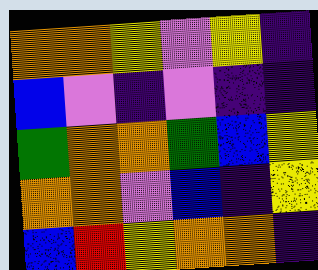[["orange", "orange", "yellow", "violet", "yellow", "indigo"], ["blue", "violet", "indigo", "violet", "indigo", "indigo"], ["green", "orange", "orange", "green", "blue", "yellow"], ["orange", "orange", "violet", "blue", "indigo", "yellow"], ["blue", "red", "yellow", "orange", "orange", "indigo"]]